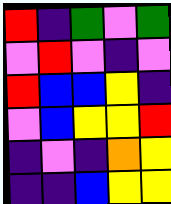[["red", "indigo", "green", "violet", "green"], ["violet", "red", "violet", "indigo", "violet"], ["red", "blue", "blue", "yellow", "indigo"], ["violet", "blue", "yellow", "yellow", "red"], ["indigo", "violet", "indigo", "orange", "yellow"], ["indigo", "indigo", "blue", "yellow", "yellow"]]